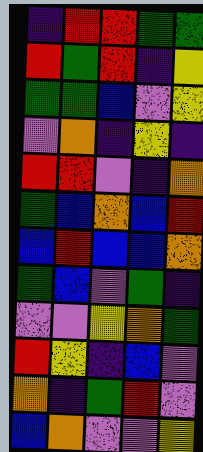[["indigo", "red", "red", "green", "green"], ["red", "green", "red", "indigo", "yellow"], ["green", "green", "blue", "violet", "yellow"], ["violet", "orange", "indigo", "yellow", "indigo"], ["red", "red", "violet", "indigo", "orange"], ["green", "blue", "orange", "blue", "red"], ["blue", "red", "blue", "blue", "orange"], ["green", "blue", "violet", "green", "indigo"], ["violet", "violet", "yellow", "orange", "green"], ["red", "yellow", "indigo", "blue", "violet"], ["orange", "indigo", "green", "red", "violet"], ["blue", "orange", "violet", "violet", "yellow"]]